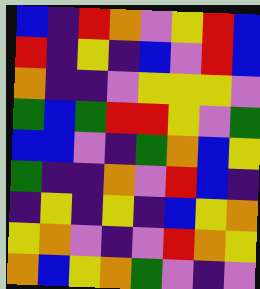[["blue", "indigo", "red", "orange", "violet", "yellow", "red", "blue"], ["red", "indigo", "yellow", "indigo", "blue", "violet", "red", "blue"], ["orange", "indigo", "indigo", "violet", "yellow", "yellow", "yellow", "violet"], ["green", "blue", "green", "red", "red", "yellow", "violet", "green"], ["blue", "blue", "violet", "indigo", "green", "orange", "blue", "yellow"], ["green", "indigo", "indigo", "orange", "violet", "red", "blue", "indigo"], ["indigo", "yellow", "indigo", "yellow", "indigo", "blue", "yellow", "orange"], ["yellow", "orange", "violet", "indigo", "violet", "red", "orange", "yellow"], ["orange", "blue", "yellow", "orange", "green", "violet", "indigo", "violet"]]